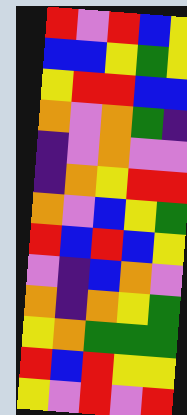[["red", "violet", "red", "blue", "yellow"], ["blue", "blue", "yellow", "green", "yellow"], ["yellow", "red", "red", "blue", "blue"], ["orange", "violet", "orange", "green", "indigo"], ["indigo", "violet", "orange", "violet", "violet"], ["indigo", "orange", "yellow", "red", "red"], ["orange", "violet", "blue", "yellow", "green"], ["red", "blue", "red", "blue", "yellow"], ["violet", "indigo", "blue", "orange", "violet"], ["orange", "indigo", "orange", "yellow", "green"], ["yellow", "orange", "green", "green", "green"], ["red", "blue", "red", "yellow", "yellow"], ["yellow", "violet", "red", "violet", "red"]]